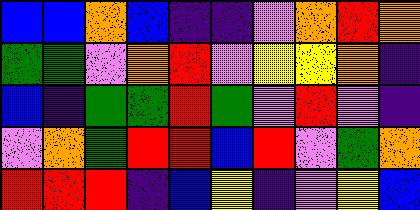[["blue", "blue", "orange", "blue", "indigo", "indigo", "violet", "orange", "red", "orange"], ["green", "green", "violet", "orange", "red", "violet", "yellow", "yellow", "orange", "indigo"], ["blue", "indigo", "green", "green", "red", "green", "violet", "red", "violet", "indigo"], ["violet", "orange", "green", "red", "red", "blue", "red", "violet", "green", "orange"], ["red", "red", "red", "indigo", "blue", "yellow", "indigo", "violet", "yellow", "blue"]]